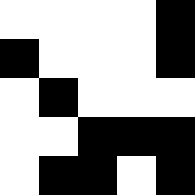[["white", "white", "white", "white", "black"], ["black", "white", "white", "white", "black"], ["white", "black", "white", "white", "white"], ["white", "white", "black", "black", "black"], ["white", "black", "black", "white", "black"]]